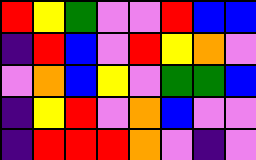[["red", "yellow", "green", "violet", "violet", "red", "blue", "blue"], ["indigo", "red", "blue", "violet", "red", "yellow", "orange", "violet"], ["violet", "orange", "blue", "yellow", "violet", "green", "green", "blue"], ["indigo", "yellow", "red", "violet", "orange", "blue", "violet", "violet"], ["indigo", "red", "red", "red", "orange", "violet", "indigo", "violet"]]